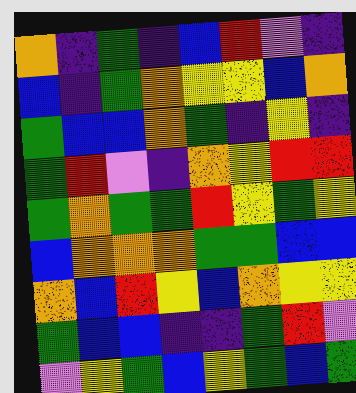[["orange", "indigo", "green", "indigo", "blue", "red", "violet", "indigo"], ["blue", "indigo", "green", "orange", "yellow", "yellow", "blue", "orange"], ["green", "blue", "blue", "orange", "green", "indigo", "yellow", "indigo"], ["green", "red", "violet", "indigo", "orange", "yellow", "red", "red"], ["green", "orange", "green", "green", "red", "yellow", "green", "yellow"], ["blue", "orange", "orange", "orange", "green", "green", "blue", "blue"], ["orange", "blue", "red", "yellow", "blue", "orange", "yellow", "yellow"], ["green", "blue", "blue", "indigo", "indigo", "green", "red", "violet"], ["violet", "yellow", "green", "blue", "yellow", "green", "blue", "green"]]